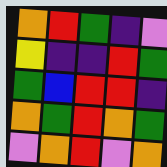[["orange", "red", "green", "indigo", "violet"], ["yellow", "indigo", "indigo", "red", "green"], ["green", "blue", "red", "red", "indigo"], ["orange", "green", "red", "orange", "green"], ["violet", "orange", "red", "violet", "orange"]]